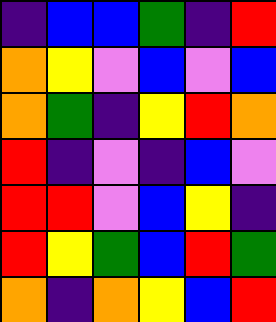[["indigo", "blue", "blue", "green", "indigo", "red"], ["orange", "yellow", "violet", "blue", "violet", "blue"], ["orange", "green", "indigo", "yellow", "red", "orange"], ["red", "indigo", "violet", "indigo", "blue", "violet"], ["red", "red", "violet", "blue", "yellow", "indigo"], ["red", "yellow", "green", "blue", "red", "green"], ["orange", "indigo", "orange", "yellow", "blue", "red"]]